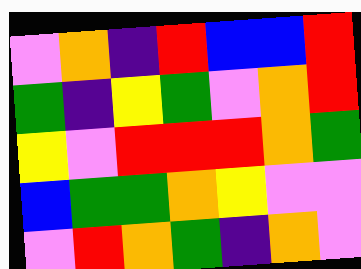[["violet", "orange", "indigo", "red", "blue", "blue", "red"], ["green", "indigo", "yellow", "green", "violet", "orange", "red"], ["yellow", "violet", "red", "red", "red", "orange", "green"], ["blue", "green", "green", "orange", "yellow", "violet", "violet"], ["violet", "red", "orange", "green", "indigo", "orange", "violet"]]